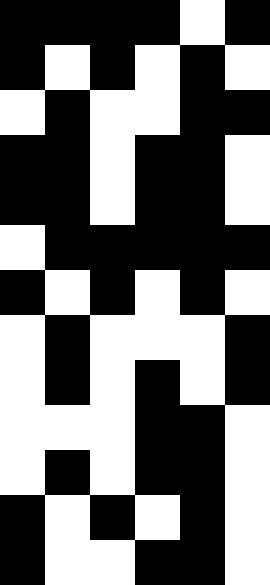[["black", "black", "black", "black", "white", "black"], ["black", "white", "black", "white", "black", "white"], ["white", "black", "white", "white", "black", "black"], ["black", "black", "white", "black", "black", "white"], ["black", "black", "white", "black", "black", "white"], ["white", "black", "black", "black", "black", "black"], ["black", "white", "black", "white", "black", "white"], ["white", "black", "white", "white", "white", "black"], ["white", "black", "white", "black", "white", "black"], ["white", "white", "white", "black", "black", "white"], ["white", "black", "white", "black", "black", "white"], ["black", "white", "black", "white", "black", "white"], ["black", "white", "white", "black", "black", "white"]]